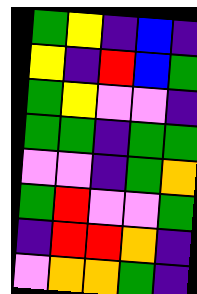[["green", "yellow", "indigo", "blue", "indigo"], ["yellow", "indigo", "red", "blue", "green"], ["green", "yellow", "violet", "violet", "indigo"], ["green", "green", "indigo", "green", "green"], ["violet", "violet", "indigo", "green", "orange"], ["green", "red", "violet", "violet", "green"], ["indigo", "red", "red", "orange", "indigo"], ["violet", "orange", "orange", "green", "indigo"]]